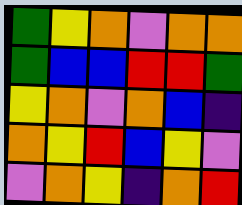[["green", "yellow", "orange", "violet", "orange", "orange"], ["green", "blue", "blue", "red", "red", "green"], ["yellow", "orange", "violet", "orange", "blue", "indigo"], ["orange", "yellow", "red", "blue", "yellow", "violet"], ["violet", "orange", "yellow", "indigo", "orange", "red"]]